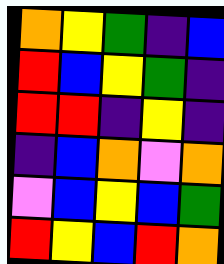[["orange", "yellow", "green", "indigo", "blue"], ["red", "blue", "yellow", "green", "indigo"], ["red", "red", "indigo", "yellow", "indigo"], ["indigo", "blue", "orange", "violet", "orange"], ["violet", "blue", "yellow", "blue", "green"], ["red", "yellow", "blue", "red", "orange"]]